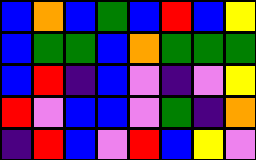[["blue", "orange", "blue", "green", "blue", "red", "blue", "yellow"], ["blue", "green", "green", "blue", "orange", "green", "green", "green"], ["blue", "red", "indigo", "blue", "violet", "indigo", "violet", "yellow"], ["red", "violet", "blue", "blue", "violet", "green", "indigo", "orange"], ["indigo", "red", "blue", "violet", "red", "blue", "yellow", "violet"]]